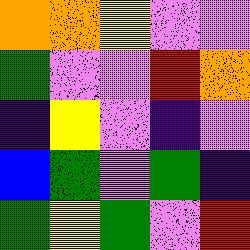[["orange", "orange", "yellow", "violet", "violet"], ["green", "violet", "violet", "red", "orange"], ["indigo", "yellow", "violet", "indigo", "violet"], ["blue", "green", "violet", "green", "indigo"], ["green", "yellow", "green", "violet", "red"]]